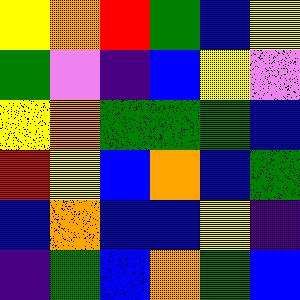[["yellow", "orange", "red", "green", "blue", "yellow"], ["green", "violet", "indigo", "blue", "yellow", "violet"], ["yellow", "orange", "green", "green", "green", "blue"], ["red", "yellow", "blue", "orange", "blue", "green"], ["blue", "orange", "blue", "blue", "yellow", "indigo"], ["indigo", "green", "blue", "orange", "green", "blue"]]